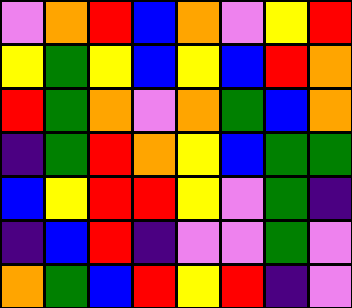[["violet", "orange", "red", "blue", "orange", "violet", "yellow", "red"], ["yellow", "green", "yellow", "blue", "yellow", "blue", "red", "orange"], ["red", "green", "orange", "violet", "orange", "green", "blue", "orange"], ["indigo", "green", "red", "orange", "yellow", "blue", "green", "green"], ["blue", "yellow", "red", "red", "yellow", "violet", "green", "indigo"], ["indigo", "blue", "red", "indigo", "violet", "violet", "green", "violet"], ["orange", "green", "blue", "red", "yellow", "red", "indigo", "violet"]]